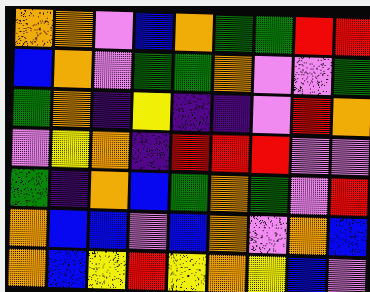[["orange", "orange", "violet", "blue", "orange", "green", "green", "red", "red"], ["blue", "orange", "violet", "green", "green", "orange", "violet", "violet", "green"], ["green", "orange", "indigo", "yellow", "indigo", "indigo", "violet", "red", "orange"], ["violet", "yellow", "orange", "indigo", "red", "red", "red", "violet", "violet"], ["green", "indigo", "orange", "blue", "green", "orange", "green", "violet", "red"], ["orange", "blue", "blue", "violet", "blue", "orange", "violet", "orange", "blue"], ["orange", "blue", "yellow", "red", "yellow", "orange", "yellow", "blue", "violet"]]